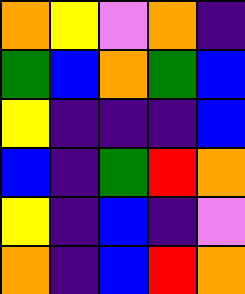[["orange", "yellow", "violet", "orange", "indigo"], ["green", "blue", "orange", "green", "blue"], ["yellow", "indigo", "indigo", "indigo", "blue"], ["blue", "indigo", "green", "red", "orange"], ["yellow", "indigo", "blue", "indigo", "violet"], ["orange", "indigo", "blue", "red", "orange"]]